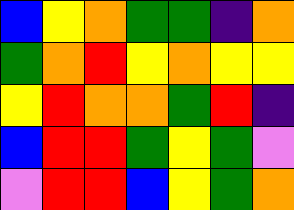[["blue", "yellow", "orange", "green", "green", "indigo", "orange"], ["green", "orange", "red", "yellow", "orange", "yellow", "yellow"], ["yellow", "red", "orange", "orange", "green", "red", "indigo"], ["blue", "red", "red", "green", "yellow", "green", "violet"], ["violet", "red", "red", "blue", "yellow", "green", "orange"]]